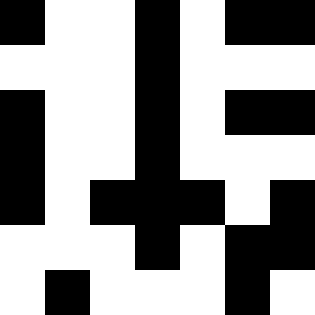[["black", "white", "white", "black", "white", "black", "black"], ["white", "white", "white", "black", "white", "white", "white"], ["black", "white", "white", "black", "white", "black", "black"], ["black", "white", "white", "black", "white", "white", "white"], ["black", "white", "black", "black", "black", "white", "black"], ["white", "white", "white", "black", "white", "black", "black"], ["white", "black", "white", "white", "white", "black", "white"]]